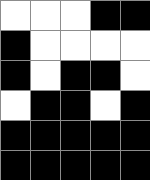[["white", "white", "white", "black", "black"], ["black", "white", "white", "white", "white"], ["black", "white", "black", "black", "white"], ["white", "black", "black", "white", "black"], ["black", "black", "black", "black", "black"], ["black", "black", "black", "black", "black"]]